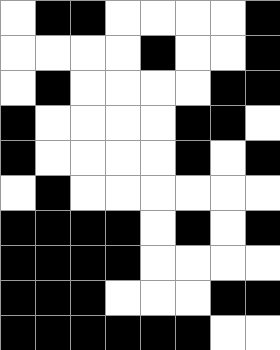[["white", "black", "black", "white", "white", "white", "white", "black"], ["white", "white", "white", "white", "black", "white", "white", "black"], ["white", "black", "white", "white", "white", "white", "black", "black"], ["black", "white", "white", "white", "white", "black", "black", "white"], ["black", "white", "white", "white", "white", "black", "white", "black"], ["white", "black", "white", "white", "white", "white", "white", "white"], ["black", "black", "black", "black", "white", "black", "white", "black"], ["black", "black", "black", "black", "white", "white", "white", "white"], ["black", "black", "black", "white", "white", "white", "black", "black"], ["black", "black", "black", "black", "black", "black", "white", "white"]]